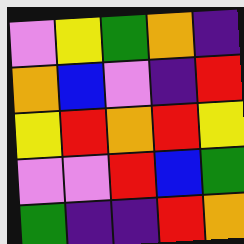[["violet", "yellow", "green", "orange", "indigo"], ["orange", "blue", "violet", "indigo", "red"], ["yellow", "red", "orange", "red", "yellow"], ["violet", "violet", "red", "blue", "green"], ["green", "indigo", "indigo", "red", "orange"]]